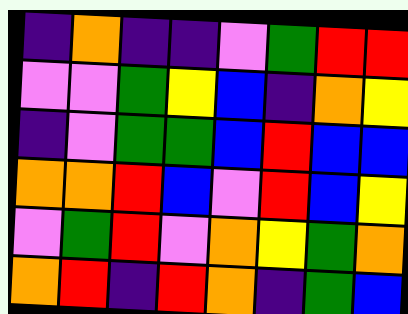[["indigo", "orange", "indigo", "indigo", "violet", "green", "red", "red"], ["violet", "violet", "green", "yellow", "blue", "indigo", "orange", "yellow"], ["indigo", "violet", "green", "green", "blue", "red", "blue", "blue"], ["orange", "orange", "red", "blue", "violet", "red", "blue", "yellow"], ["violet", "green", "red", "violet", "orange", "yellow", "green", "orange"], ["orange", "red", "indigo", "red", "orange", "indigo", "green", "blue"]]